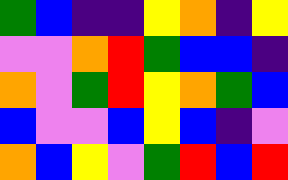[["green", "blue", "indigo", "indigo", "yellow", "orange", "indigo", "yellow"], ["violet", "violet", "orange", "red", "green", "blue", "blue", "indigo"], ["orange", "violet", "green", "red", "yellow", "orange", "green", "blue"], ["blue", "violet", "violet", "blue", "yellow", "blue", "indigo", "violet"], ["orange", "blue", "yellow", "violet", "green", "red", "blue", "red"]]